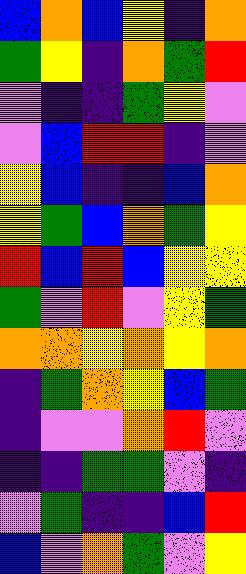[["blue", "orange", "blue", "yellow", "indigo", "orange"], ["green", "yellow", "indigo", "orange", "green", "red"], ["violet", "indigo", "indigo", "green", "yellow", "violet"], ["violet", "blue", "red", "red", "indigo", "violet"], ["yellow", "blue", "indigo", "indigo", "blue", "orange"], ["yellow", "green", "blue", "orange", "green", "yellow"], ["red", "blue", "red", "blue", "yellow", "yellow"], ["green", "violet", "red", "violet", "yellow", "green"], ["orange", "orange", "yellow", "orange", "yellow", "orange"], ["indigo", "green", "orange", "yellow", "blue", "green"], ["indigo", "violet", "violet", "orange", "red", "violet"], ["indigo", "indigo", "green", "green", "violet", "indigo"], ["violet", "green", "indigo", "indigo", "blue", "red"], ["blue", "violet", "orange", "green", "violet", "yellow"]]